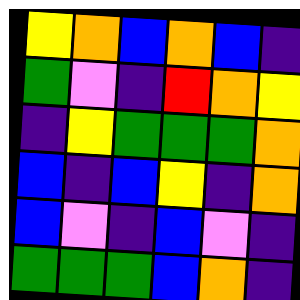[["yellow", "orange", "blue", "orange", "blue", "indigo"], ["green", "violet", "indigo", "red", "orange", "yellow"], ["indigo", "yellow", "green", "green", "green", "orange"], ["blue", "indigo", "blue", "yellow", "indigo", "orange"], ["blue", "violet", "indigo", "blue", "violet", "indigo"], ["green", "green", "green", "blue", "orange", "indigo"]]